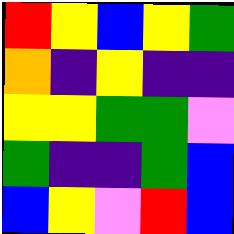[["red", "yellow", "blue", "yellow", "green"], ["orange", "indigo", "yellow", "indigo", "indigo"], ["yellow", "yellow", "green", "green", "violet"], ["green", "indigo", "indigo", "green", "blue"], ["blue", "yellow", "violet", "red", "blue"]]